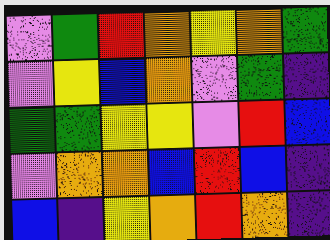[["violet", "green", "red", "orange", "yellow", "orange", "green"], ["violet", "yellow", "blue", "orange", "violet", "green", "indigo"], ["green", "green", "yellow", "yellow", "violet", "red", "blue"], ["violet", "orange", "orange", "blue", "red", "blue", "indigo"], ["blue", "indigo", "yellow", "orange", "red", "orange", "indigo"]]